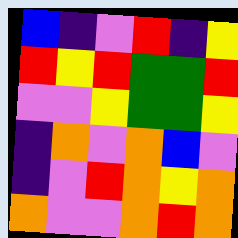[["blue", "indigo", "violet", "red", "indigo", "yellow"], ["red", "yellow", "red", "green", "green", "red"], ["violet", "violet", "yellow", "green", "green", "yellow"], ["indigo", "orange", "violet", "orange", "blue", "violet"], ["indigo", "violet", "red", "orange", "yellow", "orange"], ["orange", "violet", "violet", "orange", "red", "orange"]]